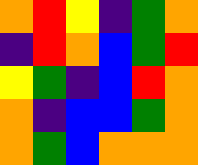[["orange", "red", "yellow", "indigo", "green", "orange"], ["indigo", "red", "orange", "blue", "green", "red"], ["yellow", "green", "indigo", "blue", "red", "orange"], ["orange", "indigo", "blue", "blue", "green", "orange"], ["orange", "green", "blue", "orange", "orange", "orange"]]